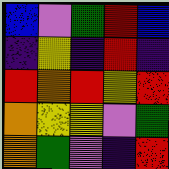[["blue", "violet", "green", "red", "blue"], ["indigo", "yellow", "indigo", "red", "indigo"], ["red", "orange", "red", "yellow", "red"], ["orange", "yellow", "yellow", "violet", "green"], ["orange", "green", "violet", "indigo", "red"]]